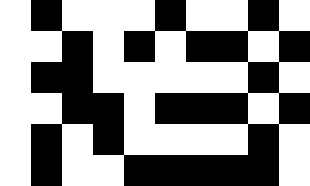[["white", "black", "white", "white", "white", "black", "white", "white", "black", "white"], ["white", "white", "black", "white", "black", "white", "black", "black", "white", "black"], ["white", "black", "black", "white", "white", "white", "white", "white", "black", "white"], ["white", "white", "black", "black", "white", "black", "black", "black", "white", "black"], ["white", "black", "white", "black", "white", "white", "white", "white", "black", "white"], ["white", "black", "white", "white", "black", "black", "black", "black", "black", "white"]]